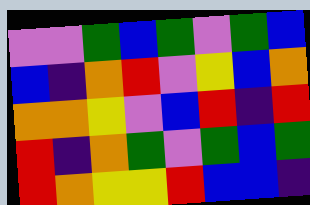[["violet", "violet", "green", "blue", "green", "violet", "green", "blue"], ["blue", "indigo", "orange", "red", "violet", "yellow", "blue", "orange"], ["orange", "orange", "yellow", "violet", "blue", "red", "indigo", "red"], ["red", "indigo", "orange", "green", "violet", "green", "blue", "green"], ["red", "orange", "yellow", "yellow", "red", "blue", "blue", "indigo"]]